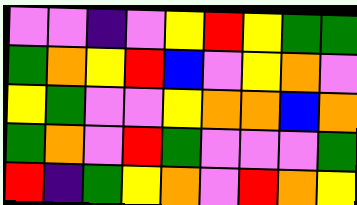[["violet", "violet", "indigo", "violet", "yellow", "red", "yellow", "green", "green"], ["green", "orange", "yellow", "red", "blue", "violet", "yellow", "orange", "violet"], ["yellow", "green", "violet", "violet", "yellow", "orange", "orange", "blue", "orange"], ["green", "orange", "violet", "red", "green", "violet", "violet", "violet", "green"], ["red", "indigo", "green", "yellow", "orange", "violet", "red", "orange", "yellow"]]